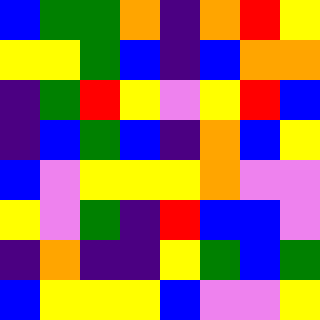[["blue", "green", "green", "orange", "indigo", "orange", "red", "yellow"], ["yellow", "yellow", "green", "blue", "indigo", "blue", "orange", "orange"], ["indigo", "green", "red", "yellow", "violet", "yellow", "red", "blue"], ["indigo", "blue", "green", "blue", "indigo", "orange", "blue", "yellow"], ["blue", "violet", "yellow", "yellow", "yellow", "orange", "violet", "violet"], ["yellow", "violet", "green", "indigo", "red", "blue", "blue", "violet"], ["indigo", "orange", "indigo", "indigo", "yellow", "green", "blue", "green"], ["blue", "yellow", "yellow", "yellow", "blue", "violet", "violet", "yellow"]]